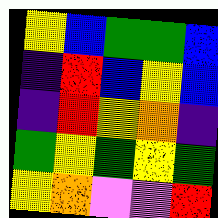[["yellow", "blue", "green", "green", "blue"], ["indigo", "red", "blue", "yellow", "blue"], ["indigo", "red", "yellow", "orange", "indigo"], ["green", "yellow", "green", "yellow", "green"], ["yellow", "orange", "violet", "violet", "red"]]